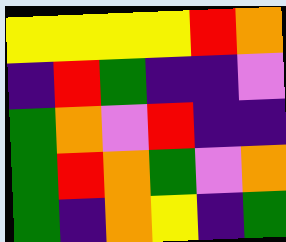[["yellow", "yellow", "yellow", "yellow", "red", "orange"], ["indigo", "red", "green", "indigo", "indigo", "violet"], ["green", "orange", "violet", "red", "indigo", "indigo"], ["green", "red", "orange", "green", "violet", "orange"], ["green", "indigo", "orange", "yellow", "indigo", "green"]]